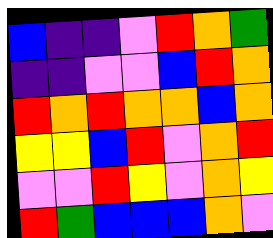[["blue", "indigo", "indigo", "violet", "red", "orange", "green"], ["indigo", "indigo", "violet", "violet", "blue", "red", "orange"], ["red", "orange", "red", "orange", "orange", "blue", "orange"], ["yellow", "yellow", "blue", "red", "violet", "orange", "red"], ["violet", "violet", "red", "yellow", "violet", "orange", "yellow"], ["red", "green", "blue", "blue", "blue", "orange", "violet"]]